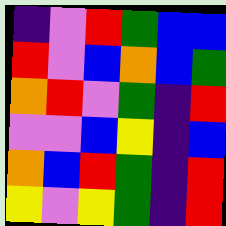[["indigo", "violet", "red", "green", "blue", "blue"], ["red", "violet", "blue", "orange", "blue", "green"], ["orange", "red", "violet", "green", "indigo", "red"], ["violet", "violet", "blue", "yellow", "indigo", "blue"], ["orange", "blue", "red", "green", "indigo", "red"], ["yellow", "violet", "yellow", "green", "indigo", "red"]]